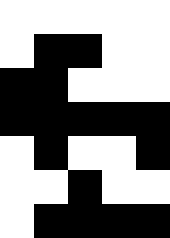[["white", "white", "white", "white", "white"], ["white", "black", "black", "white", "white"], ["black", "black", "white", "white", "white"], ["black", "black", "black", "black", "black"], ["white", "black", "white", "white", "black"], ["white", "white", "black", "white", "white"], ["white", "black", "black", "black", "black"]]